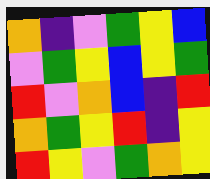[["orange", "indigo", "violet", "green", "yellow", "blue"], ["violet", "green", "yellow", "blue", "yellow", "green"], ["red", "violet", "orange", "blue", "indigo", "red"], ["orange", "green", "yellow", "red", "indigo", "yellow"], ["red", "yellow", "violet", "green", "orange", "yellow"]]